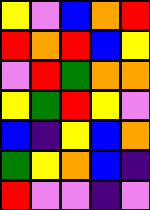[["yellow", "violet", "blue", "orange", "red"], ["red", "orange", "red", "blue", "yellow"], ["violet", "red", "green", "orange", "orange"], ["yellow", "green", "red", "yellow", "violet"], ["blue", "indigo", "yellow", "blue", "orange"], ["green", "yellow", "orange", "blue", "indigo"], ["red", "violet", "violet", "indigo", "violet"]]